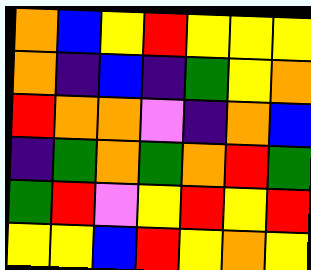[["orange", "blue", "yellow", "red", "yellow", "yellow", "yellow"], ["orange", "indigo", "blue", "indigo", "green", "yellow", "orange"], ["red", "orange", "orange", "violet", "indigo", "orange", "blue"], ["indigo", "green", "orange", "green", "orange", "red", "green"], ["green", "red", "violet", "yellow", "red", "yellow", "red"], ["yellow", "yellow", "blue", "red", "yellow", "orange", "yellow"]]